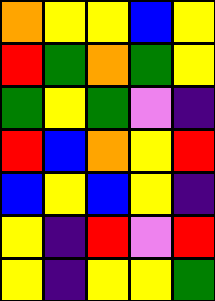[["orange", "yellow", "yellow", "blue", "yellow"], ["red", "green", "orange", "green", "yellow"], ["green", "yellow", "green", "violet", "indigo"], ["red", "blue", "orange", "yellow", "red"], ["blue", "yellow", "blue", "yellow", "indigo"], ["yellow", "indigo", "red", "violet", "red"], ["yellow", "indigo", "yellow", "yellow", "green"]]